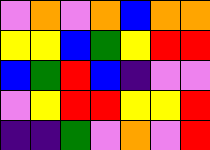[["violet", "orange", "violet", "orange", "blue", "orange", "orange"], ["yellow", "yellow", "blue", "green", "yellow", "red", "red"], ["blue", "green", "red", "blue", "indigo", "violet", "violet"], ["violet", "yellow", "red", "red", "yellow", "yellow", "red"], ["indigo", "indigo", "green", "violet", "orange", "violet", "red"]]